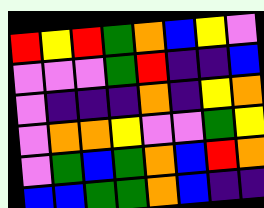[["red", "yellow", "red", "green", "orange", "blue", "yellow", "violet"], ["violet", "violet", "violet", "green", "red", "indigo", "indigo", "blue"], ["violet", "indigo", "indigo", "indigo", "orange", "indigo", "yellow", "orange"], ["violet", "orange", "orange", "yellow", "violet", "violet", "green", "yellow"], ["violet", "green", "blue", "green", "orange", "blue", "red", "orange"], ["blue", "blue", "green", "green", "orange", "blue", "indigo", "indigo"]]